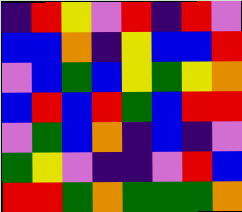[["indigo", "red", "yellow", "violet", "red", "indigo", "red", "violet"], ["blue", "blue", "orange", "indigo", "yellow", "blue", "blue", "red"], ["violet", "blue", "green", "blue", "yellow", "green", "yellow", "orange"], ["blue", "red", "blue", "red", "green", "blue", "red", "red"], ["violet", "green", "blue", "orange", "indigo", "blue", "indigo", "violet"], ["green", "yellow", "violet", "indigo", "indigo", "violet", "red", "blue"], ["red", "red", "green", "orange", "green", "green", "green", "orange"]]